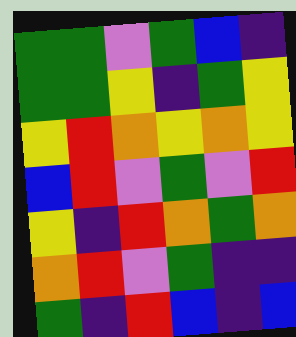[["green", "green", "violet", "green", "blue", "indigo"], ["green", "green", "yellow", "indigo", "green", "yellow"], ["yellow", "red", "orange", "yellow", "orange", "yellow"], ["blue", "red", "violet", "green", "violet", "red"], ["yellow", "indigo", "red", "orange", "green", "orange"], ["orange", "red", "violet", "green", "indigo", "indigo"], ["green", "indigo", "red", "blue", "indigo", "blue"]]